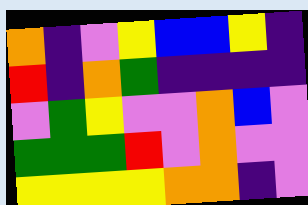[["orange", "indigo", "violet", "yellow", "blue", "blue", "yellow", "indigo"], ["red", "indigo", "orange", "green", "indigo", "indigo", "indigo", "indigo"], ["violet", "green", "yellow", "violet", "violet", "orange", "blue", "violet"], ["green", "green", "green", "red", "violet", "orange", "violet", "violet"], ["yellow", "yellow", "yellow", "yellow", "orange", "orange", "indigo", "violet"]]